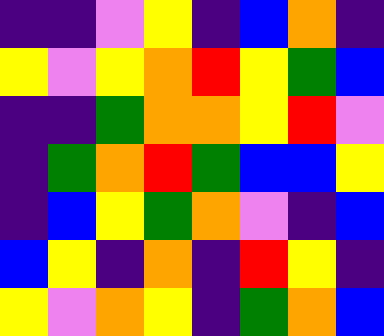[["indigo", "indigo", "violet", "yellow", "indigo", "blue", "orange", "indigo"], ["yellow", "violet", "yellow", "orange", "red", "yellow", "green", "blue"], ["indigo", "indigo", "green", "orange", "orange", "yellow", "red", "violet"], ["indigo", "green", "orange", "red", "green", "blue", "blue", "yellow"], ["indigo", "blue", "yellow", "green", "orange", "violet", "indigo", "blue"], ["blue", "yellow", "indigo", "orange", "indigo", "red", "yellow", "indigo"], ["yellow", "violet", "orange", "yellow", "indigo", "green", "orange", "blue"]]